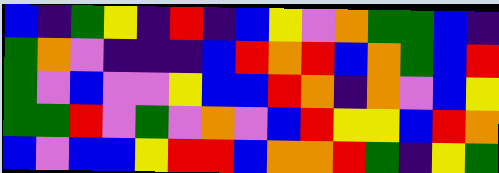[["blue", "indigo", "green", "yellow", "indigo", "red", "indigo", "blue", "yellow", "violet", "orange", "green", "green", "blue", "indigo"], ["green", "orange", "violet", "indigo", "indigo", "indigo", "blue", "red", "orange", "red", "blue", "orange", "green", "blue", "red"], ["green", "violet", "blue", "violet", "violet", "yellow", "blue", "blue", "red", "orange", "indigo", "orange", "violet", "blue", "yellow"], ["green", "green", "red", "violet", "green", "violet", "orange", "violet", "blue", "red", "yellow", "yellow", "blue", "red", "orange"], ["blue", "violet", "blue", "blue", "yellow", "red", "red", "blue", "orange", "orange", "red", "green", "indigo", "yellow", "green"]]